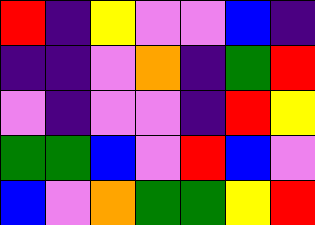[["red", "indigo", "yellow", "violet", "violet", "blue", "indigo"], ["indigo", "indigo", "violet", "orange", "indigo", "green", "red"], ["violet", "indigo", "violet", "violet", "indigo", "red", "yellow"], ["green", "green", "blue", "violet", "red", "blue", "violet"], ["blue", "violet", "orange", "green", "green", "yellow", "red"]]